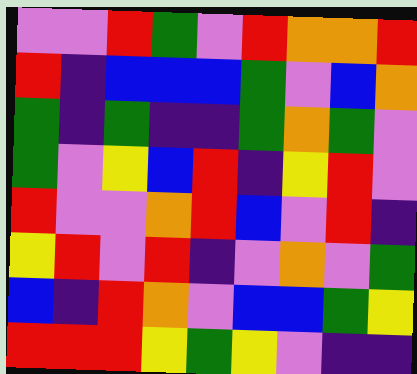[["violet", "violet", "red", "green", "violet", "red", "orange", "orange", "red"], ["red", "indigo", "blue", "blue", "blue", "green", "violet", "blue", "orange"], ["green", "indigo", "green", "indigo", "indigo", "green", "orange", "green", "violet"], ["green", "violet", "yellow", "blue", "red", "indigo", "yellow", "red", "violet"], ["red", "violet", "violet", "orange", "red", "blue", "violet", "red", "indigo"], ["yellow", "red", "violet", "red", "indigo", "violet", "orange", "violet", "green"], ["blue", "indigo", "red", "orange", "violet", "blue", "blue", "green", "yellow"], ["red", "red", "red", "yellow", "green", "yellow", "violet", "indigo", "indigo"]]